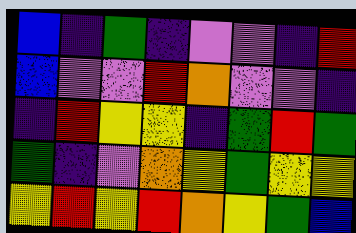[["blue", "indigo", "green", "indigo", "violet", "violet", "indigo", "red"], ["blue", "violet", "violet", "red", "orange", "violet", "violet", "indigo"], ["indigo", "red", "yellow", "yellow", "indigo", "green", "red", "green"], ["green", "indigo", "violet", "orange", "yellow", "green", "yellow", "yellow"], ["yellow", "red", "yellow", "red", "orange", "yellow", "green", "blue"]]